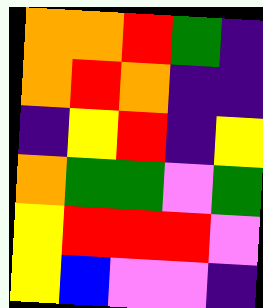[["orange", "orange", "red", "green", "indigo"], ["orange", "red", "orange", "indigo", "indigo"], ["indigo", "yellow", "red", "indigo", "yellow"], ["orange", "green", "green", "violet", "green"], ["yellow", "red", "red", "red", "violet"], ["yellow", "blue", "violet", "violet", "indigo"]]